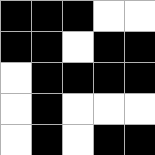[["black", "black", "black", "white", "white"], ["black", "black", "white", "black", "black"], ["white", "black", "black", "black", "black"], ["white", "black", "white", "white", "white"], ["white", "black", "white", "black", "black"]]